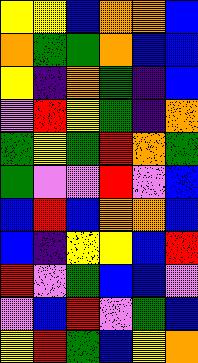[["yellow", "yellow", "blue", "orange", "orange", "blue"], ["orange", "green", "green", "orange", "blue", "blue"], ["yellow", "indigo", "orange", "green", "indigo", "blue"], ["violet", "red", "yellow", "green", "indigo", "orange"], ["green", "yellow", "green", "red", "orange", "green"], ["green", "violet", "violet", "red", "violet", "blue"], ["blue", "red", "blue", "orange", "orange", "blue"], ["blue", "indigo", "yellow", "yellow", "blue", "red"], ["red", "violet", "green", "blue", "blue", "violet"], ["violet", "blue", "red", "violet", "green", "blue"], ["yellow", "red", "green", "blue", "yellow", "orange"]]